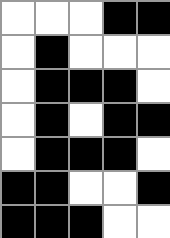[["white", "white", "white", "black", "black"], ["white", "black", "white", "white", "white"], ["white", "black", "black", "black", "white"], ["white", "black", "white", "black", "black"], ["white", "black", "black", "black", "white"], ["black", "black", "white", "white", "black"], ["black", "black", "black", "white", "white"]]